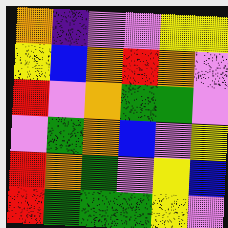[["orange", "indigo", "violet", "violet", "yellow", "yellow"], ["yellow", "blue", "orange", "red", "orange", "violet"], ["red", "violet", "orange", "green", "green", "violet"], ["violet", "green", "orange", "blue", "violet", "yellow"], ["red", "orange", "green", "violet", "yellow", "blue"], ["red", "green", "green", "green", "yellow", "violet"]]